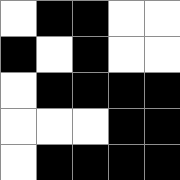[["white", "black", "black", "white", "white"], ["black", "white", "black", "white", "white"], ["white", "black", "black", "black", "black"], ["white", "white", "white", "black", "black"], ["white", "black", "black", "black", "black"]]